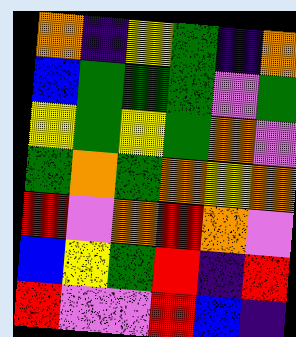[["orange", "indigo", "yellow", "green", "indigo", "orange"], ["blue", "green", "green", "green", "violet", "green"], ["yellow", "green", "yellow", "green", "orange", "violet"], ["green", "orange", "green", "orange", "yellow", "orange"], ["red", "violet", "orange", "red", "orange", "violet"], ["blue", "yellow", "green", "red", "indigo", "red"], ["red", "violet", "violet", "red", "blue", "indigo"]]